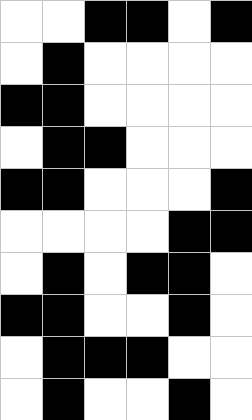[["white", "white", "black", "black", "white", "black"], ["white", "black", "white", "white", "white", "white"], ["black", "black", "white", "white", "white", "white"], ["white", "black", "black", "white", "white", "white"], ["black", "black", "white", "white", "white", "black"], ["white", "white", "white", "white", "black", "black"], ["white", "black", "white", "black", "black", "white"], ["black", "black", "white", "white", "black", "white"], ["white", "black", "black", "black", "white", "white"], ["white", "black", "white", "white", "black", "white"]]